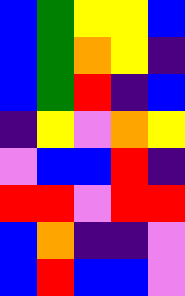[["blue", "green", "yellow", "yellow", "blue"], ["blue", "green", "orange", "yellow", "indigo"], ["blue", "green", "red", "indigo", "blue"], ["indigo", "yellow", "violet", "orange", "yellow"], ["violet", "blue", "blue", "red", "indigo"], ["red", "red", "violet", "red", "red"], ["blue", "orange", "indigo", "indigo", "violet"], ["blue", "red", "blue", "blue", "violet"]]